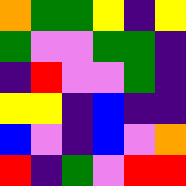[["orange", "green", "green", "yellow", "indigo", "yellow"], ["green", "violet", "violet", "green", "green", "indigo"], ["indigo", "red", "violet", "violet", "green", "indigo"], ["yellow", "yellow", "indigo", "blue", "indigo", "indigo"], ["blue", "violet", "indigo", "blue", "violet", "orange"], ["red", "indigo", "green", "violet", "red", "red"]]